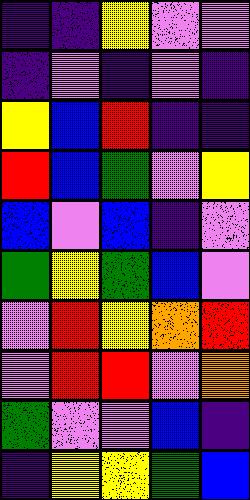[["indigo", "indigo", "yellow", "violet", "violet"], ["indigo", "violet", "indigo", "violet", "indigo"], ["yellow", "blue", "red", "indigo", "indigo"], ["red", "blue", "green", "violet", "yellow"], ["blue", "violet", "blue", "indigo", "violet"], ["green", "yellow", "green", "blue", "violet"], ["violet", "red", "yellow", "orange", "red"], ["violet", "red", "red", "violet", "orange"], ["green", "violet", "violet", "blue", "indigo"], ["indigo", "yellow", "yellow", "green", "blue"]]